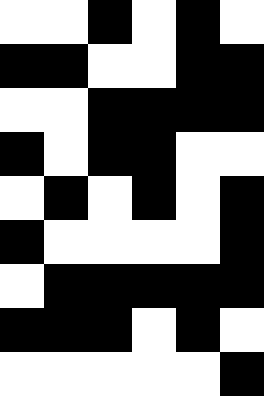[["white", "white", "black", "white", "black", "white"], ["black", "black", "white", "white", "black", "black"], ["white", "white", "black", "black", "black", "black"], ["black", "white", "black", "black", "white", "white"], ["white", "black", "white", "black", "white", "black"], ["black", "white", "white", "white", "white", "black"], ["white", "black", "black", "black", "black", "black"], ["black", "black", "black", "white", "black", "white"], ["white", "white", "white", "white", "white", "black"]]